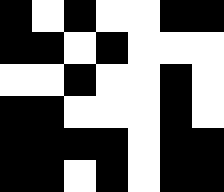[["black", "white", "black", "white", "white", "black", "black"], ["black", "black", "white", "black", "white", "white", "white"], ["white", "white", "black", "white", "white", "black", "white"], ["black", "black", "white", "white", "white", "black", "white"], ["black", "black", "black", "black", "white", "black", "black"], ["black", "black", "white", "black", "white", "black", "black"]]